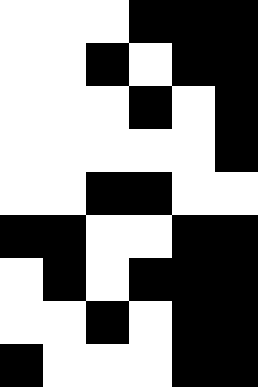[["white", "white", "white", "black", "black", "black"], ["white", "white", "black", "white", "black", "black"], ["white", "white", "white", "black", "white", "black"], ["white", "white", "white", "white", "white", "black"], ["white", "white", "black", "black", "white", "white"], ["black", "black", "white", "white", "black", "black"], ["white", "black", "white", "black", "black", "black"], ["white", "white", "black", "white", "black", "black"], ["black", "white", "white", "white", "black", "black"]]